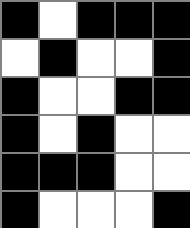[["black", "white", "black", "black", "black"], ["white", "black", "white", "white", "black"], ["black", "white", "white", "black", "black"], ["black", "white", "black", "white", "white"], ["black", "black", "black", "white", "white"], ["black", "white", "white", "white", "black"]]